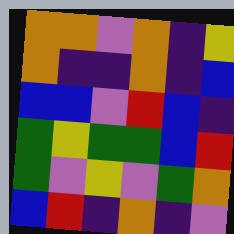[["orange", "orange", "violet", "orange", "indigo", "yellow"], ["orange", "indigo", "indigo", "orange", "indigo", "blue"], ["blue", "blue", "violet", "red", "blue", "indigo"], ["green", "yellow", "green", "green", "blue", "red"], ["green", "violet", "yellow", "violet", "green", "orange"], ["blue", "red", "indigo", "orange", "indigo", "violet"]]